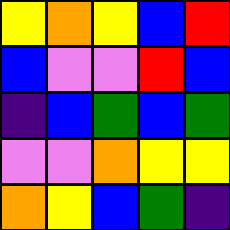[["yellow", "orange", "yellow", "blue", "red"], ["blue", "violet", "violet", "red", "blue"], ["indigo", "blue", "green", "blue", "green"], ["violet", "violet", "orange", "yellow", "yellow"], ["orange", "yellow", "blue", "green", "indigo"]]